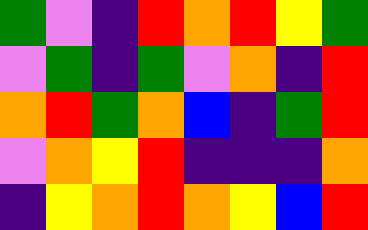[["green", "violet", "indigo", "red", "orange", "red", "yellow", "green"], ["violet", "green", "indigo", "green", "violet", "orange", "indigo", "red"], ["orange", "red", "green", "orange", "blue", "indigo", "green", "red"], ["violet", "orange", "yellow", "red", "indigo", "indigo", "indigo", "orange"], ["indigo", "yellow", "orange", "red", "orange", "yellow", "blue", "red"]]